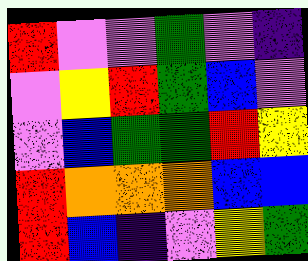[["red", "violet", "violet", "green", "violet", "indigo"], ["violet", "yellow", "red", "green", "blue", "violet"], ["violet", "blue", "green", "green", "red", "yellow"], ["red", "orange", "orange", "orange", "blue", "blue"], ["red", "blue", "indigo", "violet", "yellow", "green"]]